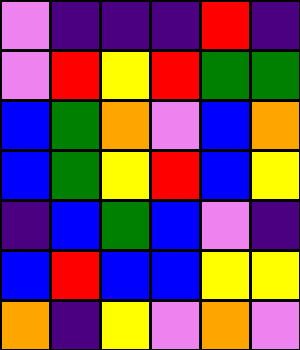[["violet", "indigo", "indigo", "indigo", "red", "indigo"], ["violet", "red", "yellow", "red", "green", "green"], ["blue", "green", "orange", "violet", "blue", "orange"], ["blue", "green", "yellow", "red", "blue", "yellow"], ["indigo", "blue", "green", "blue", "violet", "indigo"], ["blue", "red", "blue", "blue", "yellow", "yellow"], ["orange", "indigo", "yellow", "violet", "orange", "violet"]]